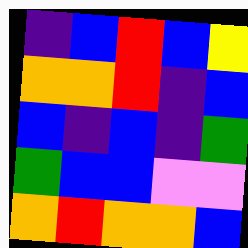[["indigo", "blue", "red", "blue", "yellow"], ["orange", "orange", "red", "indigo", "blue"], ["blue", "indigo", "blue", "indigo", "green"], ["green", "blue", "blue", "violet", "violet"], ["orange", "red", "orange", "orange", "blue"]]